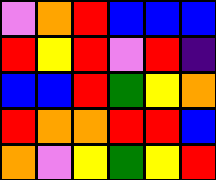[["violet", "orange", "red", "blue", "blue", "blue"], ["red", "yellow", "red", "violet", "red", "indigo"], ["blue", "blue", "red", "green", "yellow", "orange"], ["red", "orange", "orange", "red", "red", "blue"], ["orange", "violet", "yellow", "green", "yellow", "red"]]